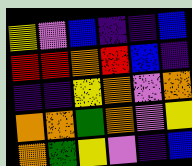[["yellow", "violet", "blue", "indigo", "indigo", "blue"], ["red", "red", "orange", "red", "blue", "indigo"], ["indigo", "indigo", "yellow", "orange", "violet", "orange"], ["orange", "orange", "green", "orange", "violet", "yellow"], ["orange", "green", "yellow", "violet", "indigo", "blue"]]